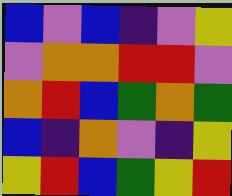[["blue", "violet", "blue", "indigo", "violet", "yellow"], ["violet", "orange", "orange", "red", "red", "violet"], ["orange", "red", "blue", "green", "orange", "green"], ["blue", "indigo", "orange", "violet", "indigo", "yellow"], ["yellow", "red", "blue", "green", "yellow", "red"]]